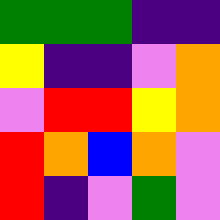[["green", "green", "green", "indigo", "indigo"], ["yellow", "indigo", "indigo", "violet", "orange"], ["violet", "red", "red", "yellow", "orange"], ["red", "orange", "blue", "orange", "violet"], ["red", "indigo", "violet", "green", "violet"]]